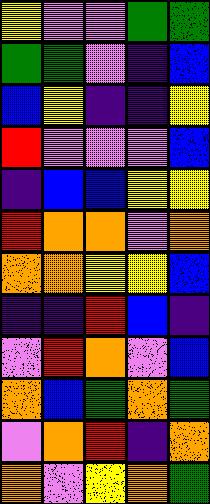[["yellow", "violet", "violet", "green", "green"], ["green", "green", "violet", "indigo", "blue"], ["blue", "yellow", "indigo", "indigo", "yellow"], ["red", "violet", "violet", "violet", "blue"], ["indigo", "blue", "blue", "yellow", "yellow"], ["red", "orange", "orange", "violet", "orange"], ["orange", "orange", "yellow", "yellow", "blue"], ["indigo", "indigo", "red", "blue", "indigo"], ["violet", "red", "orange", "violet", "blue"], ["orange", "blue", "green", "orange", "green"], ["violet", "orange", "red", "indigo", "orange"], ["orange", "violet", "yellow", "orange", "green"]]